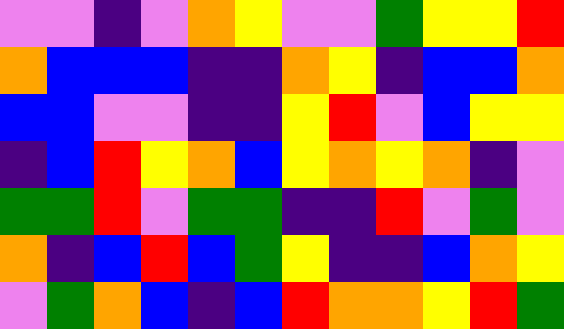[["violet", "violet", "indigo", "violet", "orange", "yellow", "violet", "violet", "green", "yellow", "yellow", "red"], ["orange", "blue", "blue", "blue", "indigo", "indigo", "orange", "yellow", "indigo", "blue", "blue", "orange"], ["blue", "blue", "violet", "violet", "indigo", "indigo", "yellow", "red", "violet", "blue", "yellow", "yellow"], ["indigo", "blue", "red", "yellow", "orange", "blue", "yellow", "orange", "yellow", "orange", "indigo", "violet"], ["green", "green", "red", "violet", "green", "green", "indigo", "indigo", "red", "violet", "green", "violet"], ["orange", "indigo", "blue", "red", "blue", "green", "yellow", "indigo", "indigo", "blue", "orange", "yellow"], ["violet", "green", "orange", "blue", "indigo", "blue", "red", "orange", "orange", "yellow", "red", "green"]]